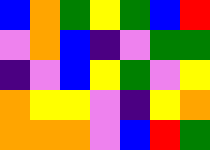[["blue", "orange", "green", "yellow", "green", "blue", "red"], ["violet", "orange", "blue", "indigo", "violet", "green", "green"], ["indigo", "violet", "blue", "yellow", "green", "violet", "yellow"], ["orange", "yellow", "yellow", "violet", "indigo", "yellow", "orange"], ["orange", "orange", "orange", "violet", "blue", "red", "green"]]